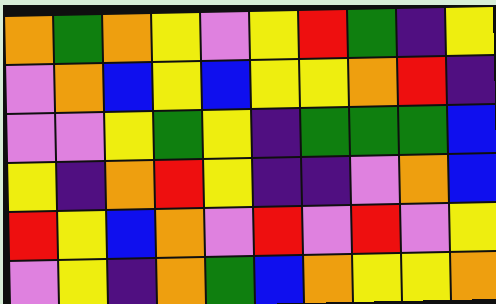[["orange", "green", "orange", "yellow", "violet", "yellow", "red", "green", "indigo", "yellow"], ["violet", "orange", "blue", "yellow", "blue", "yellow", "yellow", "orange", "red", "indigo"], ["violet", "violet", "yellow", "green", "yellow", "indigo", "green", "green", "green", "blue"], ["yellow", "indigo", "orange", "red", "yellow", "indigo", "indigo", "violet", "orange", "blue"], ["red", "yellow", "blue", "orange", "violet", "red", "violet", "red", "violet", "yellow"], ["violet", "yellow", "indigo", "orange", "green", "blue", "orange", "yellow", "yellow", "orange"]]